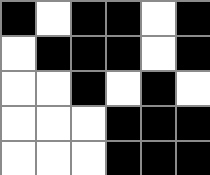[["black", "white", "black", "black", "white", "black"], ["white", "black", "black", "black", "white", "black"], ["white", "white", "black", "white", "black", "white"], ["white", "white", "white", "black", "black", "black"], ["white", "white", "white", "black", "black", "black"]]